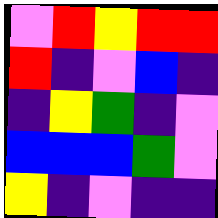[["violet", "red", "yellow", "red", "red"], ["red", "indigo", "violet", "blue", "indigo"], ["indigo", "yellow", "green", "indigo", "violet"], ["blue", "blue", "blue", "green", "violet"], ["yellow", "indigo", "violet", "indigo", "indigo"]]